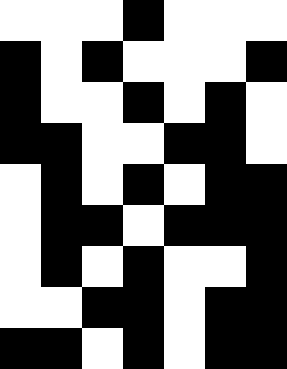[["white", "white", "white", "black", "white", "white", "white"], ["black", "white", "black", "white", "white", "white", "black"], ["black", "white", "white", "black", "white", "black", "white"], ["black", "black", "white", "white", "black", "black", "white"], ["white", "black", "white", "black", "white", "black", "black"], ["white", "black", "black", "white", "black", "black", "black"], ["white", "black", "white", "black", "white", "white", "black"], ["white", "white", "black", "black", "white", "black", "black"], ["black", "black", "white", "black", "white", "black", "black"]]